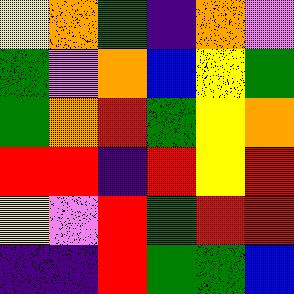[["yellow", "orange", "green", "indigo", "orange", "violet"], ["green", "violet", "orange", "blue", "yellow", "green"], ["green", "orange", "red", "green", "yellow", "orange"], ["red", "red", "indigo", "red", "yellow", "red"], ["yellow", "violet", "red", "green", "red", "red"], ["indigo", "indigo", "red", "green", "green", "blue"]]